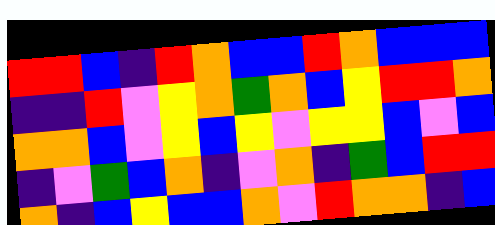[["red", "red", "blue", "indigo", "red", "orange", "blue", "blue", "red", "orange", "blue", "blue", "blue"], ["indigo", "indigo", "red", "violet", "yellow", "orange", "green", "orange", "blue", "yellow", "red", "red", "orange"], ["orange", "orange", "blue", "violet", "yellow", "blue", "yellow", "violet", "yellow", "yellow", "blue", "violet", "blue"], ["indigo", "violet", "green", "blue", "orange", "indigo", "violet", "orange", "indigo", "green", "blue", "red", "red"], ["orange", "indigo", "blue", "yellow", "blue", "blue", "orange", "violet", "red", "orange", "orange", "indigo", "blue"]]